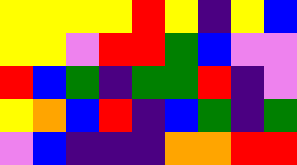[["yellow", "yellow", "yellow", "yellow", "red", "yellow", "indigo", "yellow", "blue"], ["yellow", "yellow", "violet", "red", "red", "green", "blue", "violet", "violet"], ["red", "blue", "green", "indigo", "green", "green", "red", "indigo", "violet"], ["yellow", "orange", "blue", "red", "indigo", "blue", "green", "indigo", "green"], ["violet", "blue", "indigo", "indigo", "indigo", "orange", "orange", "red", "red"]]